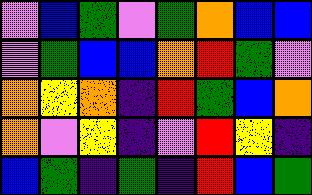[["violet", "blue", "green", "violet", "green", "orange", "blue", "blue"], ["violet", "green", "blue", "blue", "orange", "red", "green", "violet"], ["orange", "yellow", "orange", "indigo", "red", "green", "blue", "orange"], ["orange", "violet", "yellow", "indigo", "violet", "red", "yellow", "indigo"], ["blue", "green", "indigo", "green", "indigo", "red", "blue", "green"]]